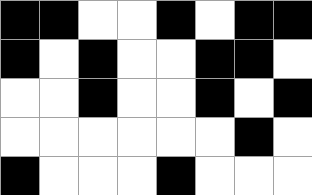[["black", "black", "white", "white", "black", "white", "black", "black"], ["black", "white", "black", "white", "white", "black", "black", "white"], ["white", "white", "black", "white", "white", "black", "white", "black"], ["white", "white", "white", "white", "white", "white", "black", "white"], ["black", "white", "white", "white", "black", "white", "white", "white"]]